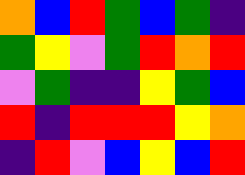[["orange", "blue", "red", "green", "blue", "green", "indigo"], ["green", "yellow", "violet", "green", "red", "orange", "red"], ["violet", "green", "indigo", "indigo", "yellow", "green", "blue"], ["red", "indigo", "red", "red", "red", "yellow", "orange"], ["indigo", "red", "violet", "blue", "yellow", "blue", "red"]]